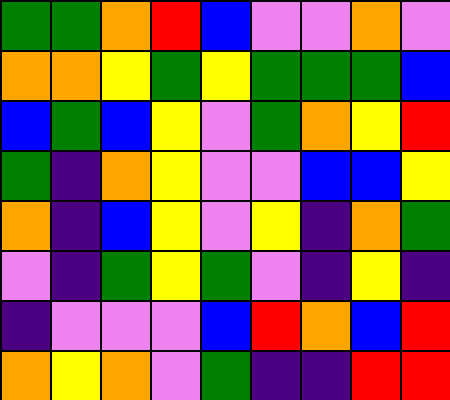[["green", "green", "orange", "red", "blue", "violet", "violet", "orange", "violet"], ["orange", "orange", "yellow", "green", "yellow", "green", "green", "green", "blue"], ["blue", "green", "blue", "yellow", "violet", "green", "orange", "yellow", "red"], ["green", "indigo", "orange", "yellow", "violet", "violet", "blue", "blue", "yellow"], ["orange", "indigo", "blue", "yellow", "violet", "yellow", "indigo", "orange", "green"], ["violet", "indigo", "green", "yellow", "green", "violet", "indigo", "yellow", "indigo"], ["indigo", "violet", "violet", "violet", "blue", "red", "orange", "blue", "red"], ["orange", "yellow", "orange", "violet", "green", "indigo", "indigo", "red", "red"]]